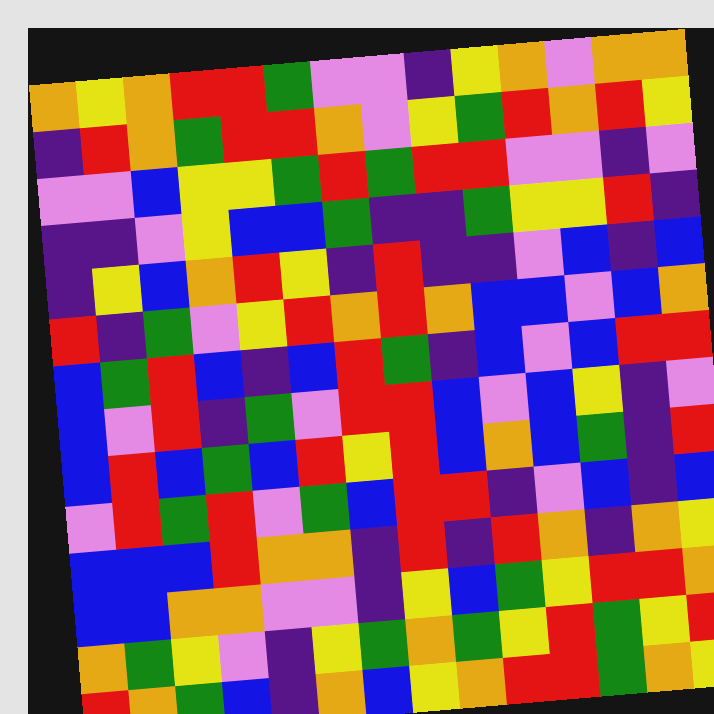[["orange", "yellow", "orange", "red", "red", "green", "violet", "violet", "indigo", "yellow", "orange", "violet", "orange", "orange"], ["indigo", "red", "orange", "green", "red", "red", "orange", "violet", "yellow", "green", "red", "orange", "red", "yellow"], ["violet", "violet", "blue", "yellow", "yellow", "green", "red", "green", "red", "red", "violet", "violet", "indigo", "violet"], ["indigo", "indigo", "violet", "yellow", "blue", "blue", "green", "indigo", "indigo", "green", "yellow", "yellow", "red", "indigo"], ["indigo", "yellow", "blue", "orange", "red", "yellow", "indigo", "red", "indigo", "indigo", "violet", "blue", "indigo", "blue"], ["red", "indigo", "green", "violet", "yellow", "red", "orange", "red", "orange", "blue", "blue", "violet", "blue", "orange"], ["blue", "green", "red", "blue", "indigo", "blue", "red", "green", "indigo", "blue", "violet", "blue", "red", "red"], ["blue", "violet", "red", "indigo", "green", "violet", "red", "red", "blue", "violet", "blue", "yellow", "indigo", "violet"], ["blue", "red", "blue", "green", "blue", "red", "yellow", "red", "blue", "orange", "blue", "green", "indigo", "red"], ["violet", "red", "green", "red", "violet", "green", "blue", "red", "red", "indigo", "violet", "blue", "indigo", "blue"], ["blue", "blue", "blue", "red", "orange", "orange", "indigo", "red", "indigo", "red", "orange", "indigo", "orange", "yellow"], ["blue", "blue", "orange", "orange", "violet", "violet", "indigo", "yellow", "blue", "green", "yellow", "red", "red", "orange"], ["orange", "green", "yellow", "violet", "indigo", "yellow", "green", "orange", "green", "yellow", "red", "green", "yellow", "red"], ["red", "orange", "green", "blue", "indigo", "orange", "blue", "yellow", "orange", "red", "red", "green", "orange", "yellow"]]